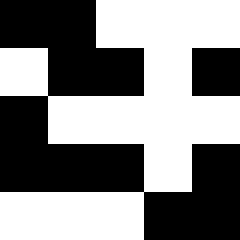[["black", "black", "white", "white", "white"], ["white", "black", "black", "white", "black"], ["black", "white", "white", "white", "white"], ["black", "black", "black", "white", "black"], ["white", "white", "white", "black", "black"]]